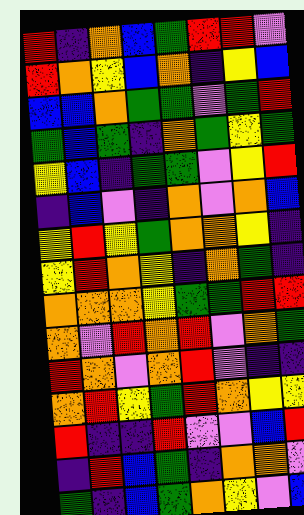[["red", "indigo", "orange", "blue", "green", "red", "red", "violet"], ["red", "orange", "yellow", "blue", "orange", "indigo", "yellow", "blue"], ["blue", "blue", "orange", "green", "green", "violet", "green", "red"], ["green", "blue", "green", "indigo", "orange", "green", "yellow", "green"], ["yellow", "blue", "indigo", "green", "green", "violet", "yellow", "red"], ["indigo", "blue", "violet", "indigo", "orange", "violet", "orange", "blue"], ["yellow", "red", "yellow", "green", "orange", "orange", "yellow", "indigo"], ["yellow", "red", "orange", "yellow", "indigo", "orange", "green", "indigo"], ["orange", "orange", "orange", "yellow", "green", "green", "red", "red"], ["orange", "violet", "red", "orange", "red", "violet", "orange", "green"], ["red", "orange", "violet", "orange", "red", "violet", "indigo", "indigo"], ["orange", "red", "yellow", "green", "red", "orange", "yellow", "yellow"], ["red", "indigo", "indigo", "red", "violet", "violet", "blue", "red"], ["indigo", "red", "blue", "green", "indigo", "orange", "orange", "violet"], ["green", "indigo", "blue", "green", "orange", "yellow", "violet", "blue"]]